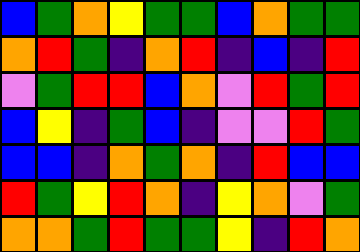[["blue", "green", "orange", "yellow", "green", "green", "blue", "orange", "green", "green"], ["orange", "red", "green", "indigo", "orange", "red", "indigo", "blue", "indigo", "red"], ["violet", "green", "red", "red", "blue", "orange", "violet", "red", "green", "red"], ["blue", "yellow", "indigo", "green", "blue", "indigo", "violet", "violet", "red", "green"], ["blue", "blue", "indigo", "orange", "green", "orange", "indigo", "red", "blue", "blue"], ["red", "green", "yellow", "red", "orange", "indigo", "yellow", "orange", "violet", "green"], ["orange", "orange", "green", "red", "green", "green", "yellow", "indigo", "red", "orange"]]